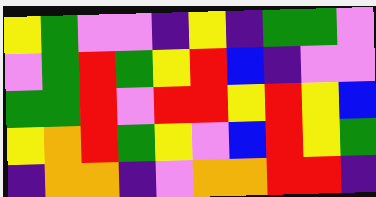[["yellow", "green", "violet", "violet", "indigo", "yellow", "indigo", "green", "green", "violet"], ["violet", "green", "red", "green", "yellow", "red", "blue", "indigo", "violet", "violet"], ["green", "green", "red", "violet", "red", "red", "yellow", "red", "yellow", "blue"], ["yellow", "orange", "red", "green", "yellow", "violet", "blue", "red", "yellow", "green"], ["indigo", "orange", "orange", "indigo", "violet", "orange", "orange", "red", "red", "indigo"]]